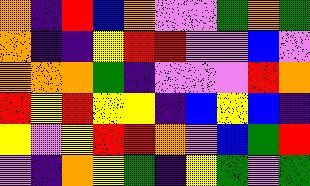[["orange", "indigo", "red", "blue", "orange", "violet", "violet", "green", "orange", "green"], ["orange", "indigo", "indigo", "yellow", "red", "red", "violet", "violet", "blue", "violet"], ["orange", "orange", "orange", "green", "indigo", "violet", "violet", "violet", "red", "orange"], ["red", "yellow", "red", "yellow", "yellow", "indigo", "blue", "yellow", "blue", "indigo"], ["yellow", "violet", "yellow", "red", "red", "orange", "violet", "blue", "green", "red"], ["violet", "indigo", "orange", "yellow", "green", "indigo", "yellow", "green", "violet", "green"]]